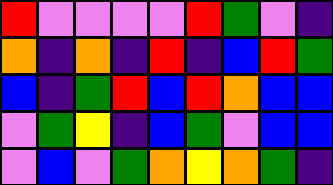[["red", "violet", "violet", "violet", "violet", "red", "green", "violet", "indigo"], ["orange", "indigo", "orange", "indigo", "red", "indigo", "blue", "red", "green"], ["blue", "indigo", "green", "red", "blue", "red", "orange", "blue", "blue"], ["violet", "green", "yellow", "indigo", "blue", "green", "violet", "blue", "blue"], ["violet", "blue", "violet", "green", "orange", "yellow", "orange", "green", "indigo"]]